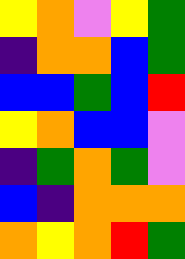[["yellow", "orange", "violet", "yellow", "green"], ["indigo", "orange", "orange", "blue", "green"], ["blue", "blue", "green", "blue", "red"], ["yellow", "orange", "blue", "blue", "violet"], ["indigo", "green", "orange", "green", "violet"], ["blue", "indigo", "orange", "orange", "orange"], ["orange", "yellow", "orange", "red", "green"]]